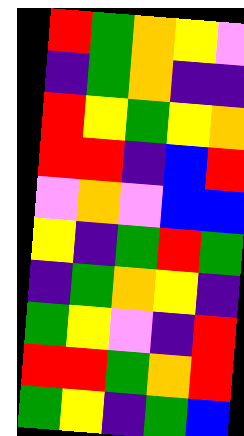[["red", "green", "orange", "yellow", "violet"], ["indigo", "green", "orange", "indigo", "indigo"], ["red", "yellow", "green", "yellow", "orange"], ["red", "red", "indigo", "blue", "red"], ["violet", "orange", "violet", "blue", "blue"], ["yellow", "indigo", "green", "red", "green"], ["indigo", "green", "orange", "yellow", "indigo"], ["green", "yellow", "violet", "indigo", "red"], ["red", "red", "green", "orange", "red"], ["green", "yellow", "indigo", "green", "blue"]]